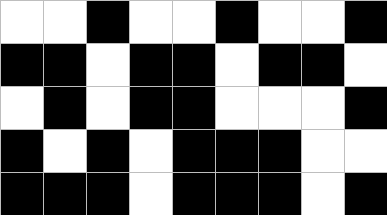[["white", "white", "black", "white", "white", "black", "white", "white", "black"], ["black", "black", "white", "black", "black", "white", "black", "black", "white"], ["white", "black", "white", "black", "black", "white", "white", "white", "black"], ["black", "white", "black", "white", "black", "black", "black", "white", "white"], ["black", "black", "black", "white", "black", "black", "black", "white", "black"]]